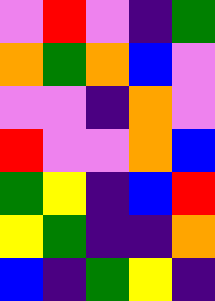[["violet", "red", "violet", "indigo", "green"], ["orange", "green", "orange", "blue", "violet"], ["violet", "violet", "indigo", "orange", "violet"], ["red", "violet", "violet", "orange", "blue"], ["green", "yellow", "indigo", "blue", "red"], ["yellow", "green", "indigo", "indigo", "orange"], ["blue", "indigo", "green", "yellow", "indigo"]]